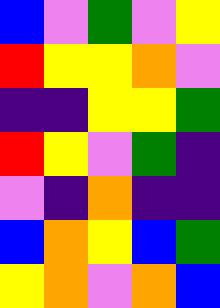[["blue", "violet", "green", "violet", "yellow"], ["red", "yellow", "yellow", "orange", "violet"], ["indigo", "indigo", "yellow", "yellow", "green"], ["red", "yellow", "violet", "green", "indigo"], ["violet", "indigo", "orange", "indigo", "indigo"], ["blue", "orange", "yellow", "blue", "green"], ["yellow", "orange", "violet", "orange", "blue"]]